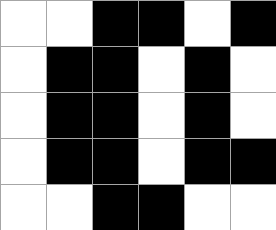[["white", "white", "black", "black", "white", "black"], ["white", "black", "black", "white", "black", "white"], ["white", "black", "black", "white", "black", "white"], ["white", "black", "black", "white", "black", "black"], ["white", "white", "black", "black", "white", "white"]]